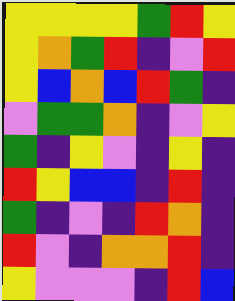[["yellow", "yellow", "yellow", "yellow", "green", "red", "yellow"], ["yellow", "orange", "green", "red", "indigo", "violet", "red"], ["yellow", "blue", "orange", "blue", "red", "green", "indigo"], ["violet", "green", "green", "orange", "indigo", "violet", "yellow"], ["green", "indigo", "yellow", "violet", "indigo", "yellow", "indigo"], ["red", "yellow", "blue", "blue", "indigo", "red", "indigo"], ["green", "indigo", "violet", "indigo", "red", "orange", "indigo"], ["red", "violet", "indigo", "orange", "orange", "red", "indigo"], ["yellow", "violet", "violet", "violet", "indigo", "red", "blue"]]